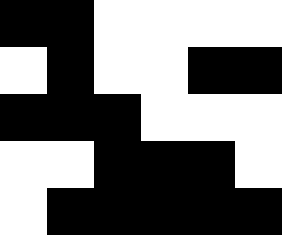[["black", "black", "white", "white", "white", "white"], ["white", "black", "white", "white", "black", "black"], ["black", "black", "black", "white", "white", "white"], ["white", "white", "black", "black", "black", "white"], ["white", "black", "black", "black", "black", "black"]]